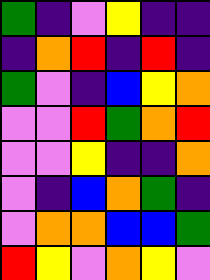[["green", "indigo", "violet", "yellow", "indigo", "indigo"], ["indigo", "orange", "red", "indigo", "red", "indigo"], ["green", "violet", "indigo", "blue", "yellow", "orange"], ["violet", "violet", "red", "green", "orange", "red"], ["violet", "violet", "yellow", "indigo", "indigo", "orange"], ["violet", "indigo", "blue", "orange", "green", "indigo"], ["violet", "orange", "orange", "blue", "blue", "green"], ["red", "yellow", "violet", "orange", "yellow", "violet"]]